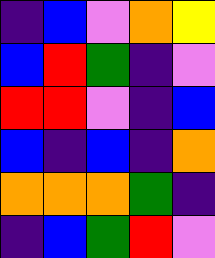[["indigo", "blue", "violet", "orange", "yellow"], ["blue", "red", "green", "indigo", "violet"], ["red", "red", "violet", "indigo", "blue"], ["blue", "indigo", "blue", "indigo", "orange"], ["orange", "orange", "orange", "green", "indigo"], ["indigo", "blue", "green", "red", "violet"]]